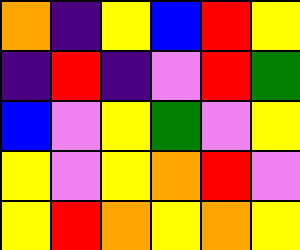[["orange", "indigo", "yellow", "blue", "red", "yellow"], ["indigo", "red", "indigo", "violet", "red", "green"], ["blue", "violet", "yellow", "green", "violet", "yellow"], ["yellow", "violet", "yellow", "orange", "red", "violet"], ["yellow", "red", "orange", "yellow", "orange", "yellow"]]